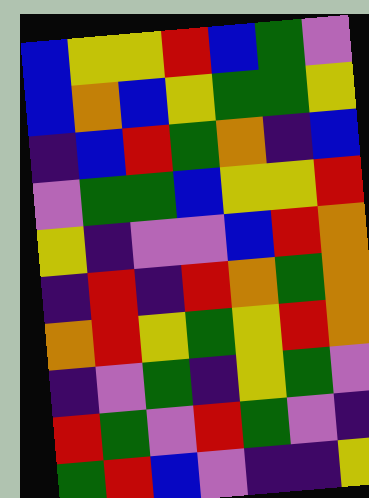[["blue", "yellow", "yellow", "red", "blue", "green", "violet"], ["blue", "orange", "blue", "yellow", "green", "green", "yellow"], ["indigo", "blue", "red", "green", "orange", "indigo", "blue"], ["violet", "green", "green", "blue", "yellow", "yellow", "red"], ["yellow", "indigo", "violet", "violet", "blue", "red", "orange"], ["indigo", "red", "indigo", "red", "orange", "green", "orange"], ["orange", "red", "yellow", "green", "yellow", "red", "orange"], ["indigo", "violet", "green", "indigo", "yellow", "green", "violet"], ["red", "green", "violet", "red", "green", "violet", "indigo"], ["green", "red", "blue", "violet", "indigo", "indigo", "yellow"]]